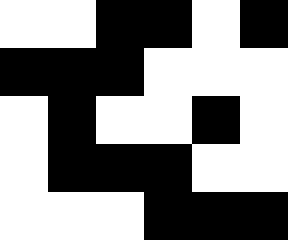[["white", "white", "black", "black", "white", "black"], ["black", "black", "black", "white", "white", "white"], ["white", "black", "white", "white", "black", "white"], ["white", "black", "black", "black", "white", "white"], ["white", "white", "white", "black", "black", "black"]]